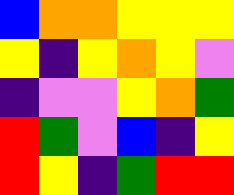[["blue", "orange", "orange", "yellow", "yellow", "yellow"], ["yellow", "indigo", "yellow", "orange", "yellow", "violet"], ["indigo", "violet", "violet", "yellow", "orange", "green"], ["red", "green", "violet", "blue", "indigo", "yellow"], ["red", "yellow", "indigo", "green", "red", "red"]]